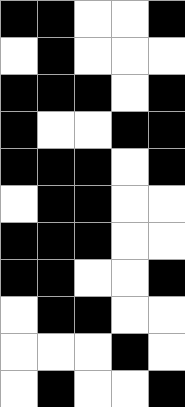[["black", "black", "white", "white", "black"], ["white", "black", "white", "white", "white"], ["black", "black", "black", "white", "black"], ["black", "white", "white", "black", "black"], ["black", "black", "black", "white", "black"], ["white", "black", "black", "white", "white"], ["black", "black", "black", "white", "white"], ["black", "black", "white", "white", "black"], ["white", "black", "black", "white", "white"], ["white", "white", "white", "black", "white"], ["white", "black", "white", "white", "black"]]